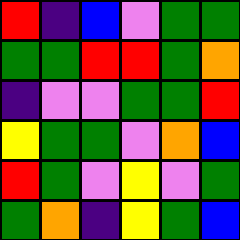[["red", "indigo", "blue", "violet", "green", "green"], ["green", "green", "red", "red", "green", "orange"], ["indigo", "violet", "violet", "green", "green", "red"], ["yellow", "green", "green", "violet", "orange", "blue"], ["red", "green", "violet", "yellow", "violet", "green"], ["green", "orange", "indigo", "yellow", "green", "blue"]]